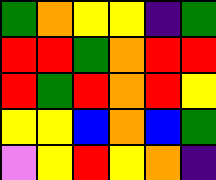[["green", "orange", "yellow", "yellow", "indigo", "green"], ["red", "red", "green", "orange", "red", "red"], ["red", "green", "red", "orange", "red", "yellow"], ["yellow", "yellow", "blue", "orange", "blue", "green"], ["violet", "yellow", "red", "yellow", "orange", "indigo"]]